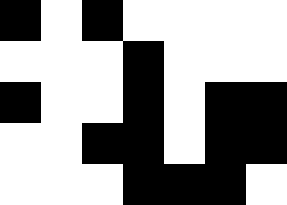[["black", "white", "black", "white", "white", "white", "white"], ["white", "white", "white", "black", "white", "white", "white"], ["black", "white", "white", "black", "white", "black", "black"], ["white", "white", "black", "black", "white", "black", "black"], ["white", "white", "white", "black", "black", "black", "white"]]